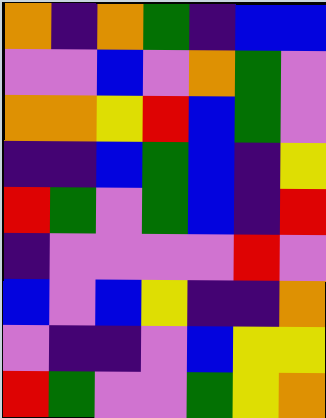[["orange", "indigo", "orange", "green", "indigo", "blue", "blue"], ["violet", "violet", "blue", "violet", "orange", "green", "violet"], ["orange", "orange", "yellow", "red", "blue", "green", "violet"], ["indigo", "indigo", "blue", "green", "blue", "indigo", "yellow"], ["red", "green", "violet", "green", "blue", "indigo", "red"], ["indigo", "violet", "violet", "violet", "violet", "red", "violet"], ["blue", "violet", "blue", "yellow", "indigo", "indigo", "orange"], ["violet", "indigo", "indigo", "violet", "blue", "yellow", "yellow"], ["red", "green", "violet", "violet", "green", "yellow", "orange"]]